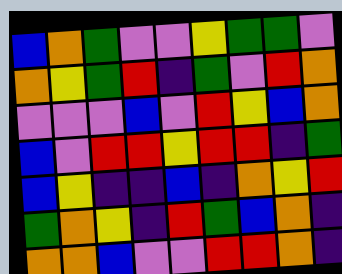[["blue", "orange", "green", "violet", "violet", "yellow", "green", "green", "violet"], ["orange", "yellow", "green", "red", "indigo", "green", "violet", "red", "orange"], ["violet", "violet", "violet", "blue", "violet", "red", "yellow", "blue", "orange"], ["blue", "violet", "red", "red", "yellow", "red", "red", "indigo", "green"], ["blue", "yellow", "indigo", "indigo", "blue", "indigo", "orange", "yellow", "red"], ["green", "orange", "yellow", "indigo", "red", "green", "blue", "orange", "indigo"], ["orange", "orange", "blue", "violet", "violet", "red", "red", "orange", "indigo"]]